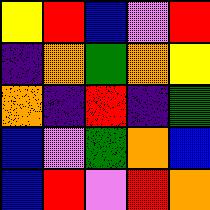[["yellow", "red", "blue", "violet", "red"], ["indigo", "orange", "green", "orange", "yellow"], ["orange", "indigo", "red", "indigo", "green"], ["blue", "violet", "green", "orange", "blue"], ["blue", "red", "violet", "red", "orange"]]